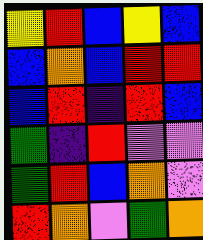[["yellow", "red", "blue", "yellow", "blue"], ["blue", "orange", "blue", "red", "red"], ["blue", "red", "indigo", "red", "blue"], ["green", "indigo", "red", "violet", "violet"], ["green", "red", "blue", "orange", "violet"], ["red", "orange", "violet", "green", "orange"]]